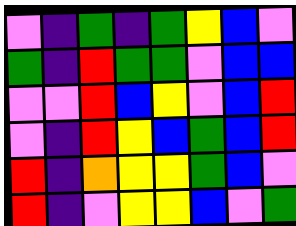[["violet", "indigo", "green", "indigo", "green", "yellow", "blue", "violet"], ["green", "indigo", "red", "green", "green", "violet", "blue", "blue"], ["violet", "violet", "red", "blue", "yellow", "violet", "blue", "red"], ["violet", "indigo", "red", "yellow", "blue", "green", "blue", "red"], ["red", "indigo", "orange", "yellow", "yellow", "green", "blue", "violet"], ["red", "indigo", "violet", "yellow", "yellow", "blue", "violet", "green"]]